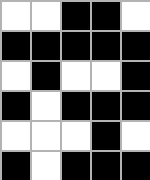[["white", "white", "black", "black", "white"], ["black", "black", "black", "black", "black"], ["white", "black", "white", "white", "black"], ["black", "white", "black", "black", "black"], ["white", "white", "white", "black", "white"], ["black", "white", "black", "black", "black"]]